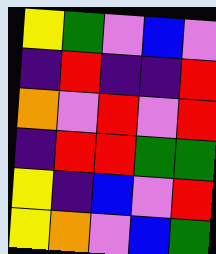[["yellow", "green", "violet", "blue", "violet"], ["indigo", "red", "indigo", "indigo", "red"], ["orange", "violet", "red", "violet", "red"], ["indigo", "red", "red", "green", "green"], ["yellow", "indigo", "blue", "violet", "red"], ["yellow", "orange", "violet", "blue", "green"]]